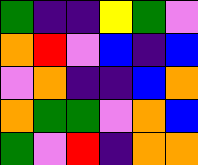[["green", "indigo", "indigo", "yellow", "green", "violet"], ["orange", "red", "violet", "blue", "indigo", "blue"], ["violet", "orange", "indigo", "indigo", "blue", "orange"], ["orange", "green", "green", "violet", "orange", "blue"], ["green", "violet", "red", "indigo", "orange", "orange"]]